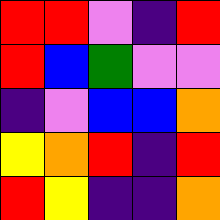[["red", "red", "violet", "indigo", "red"], ["red", "blue", "green", "violet", "violet"], ["indigo", "violet", "blue", "blue", "orange"], ["yellow", "orange", "red", "indigo", "red"], ["red", "yellow", "indigo", "indigo", "orange"]]